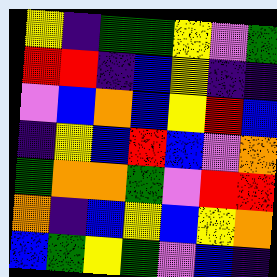[["yellow", "indigo", "green", "green", "yellow", "violet", "green"], ["red", "red", "indigo", "blue", "yellow", "indigo", "indigo"], ["violet", "blue", "orange", "blue", "yellow", "red", "blue"], ["indigo", "yellow", "blue", "red", "blue", "violet", "orange"], ["green", "orange", "orange", "green", "violet", "red", "red"], ["orange", "indigo", "blue", "yellow", "blue", "yellow", "orange"], ["blue", "green", "yellow", "green", "violet", "blue", "indigo"]]